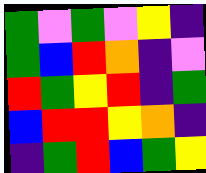[["green", "violet", "green", "violet", "yellow", "indigo"], ["green", "blue", "red", "orange", "indigo", "violet"], ["red", "green", "yellow", "red", "indigo", "green"], ["blue", "red", "red", "yellow", "orange", "indigo"], ["indigo", "green", "red", "blue", "green", "yellow"]]